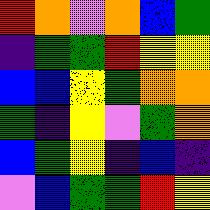[["red", "orange", "violet", "orange", "blue", "green"], ["indigo", "green", "green", "red", "yellow", "yellow"], ["blue", "blue", "yellow", "green", "orange", "orange"], ["green", "indigo", "yellow", "violet", "green", "orange"], ["blue", "green", "yellow", "indigo", "blue", "indigo"], ["violet", "blue", "green", "green", "red", "yellow"]]